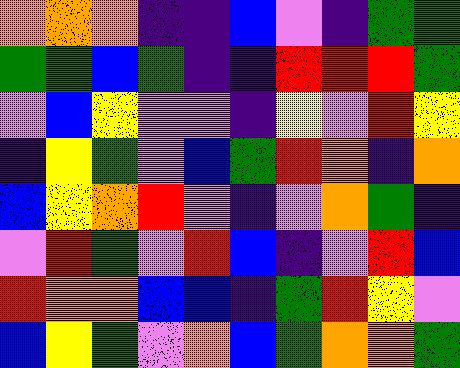[["orange", "orange", "orange", "indigo", "indigo", "blue", "violet", "indigo", "green", "green"], ["green", "green", "blue", "green", "indigo", "indigo", "red", "red", "red", "green"], ["violet", "blue", "yellow", "violet", "violet", "indigo", "yellow", "violet", "red", "yellow"], ["indigo", "yellow", "green", "violet", "blue", "green", "red", "orange", "indigo", "orange"], ["blue", "yellow", "orange", "red", "violet", "indigo", "violet", "orange", "green", "indigo"], ["violet", "red", "green", "violet", "red", "blue", "indigo", "violet", "red", "blue"], ["red", "orange", "orange", "blue", "blue", "indigo", "green", "red", "yellow", "violet"], ["blue", "yellow", "green", "violet", "orange", "blue", "green", "orange", "orange", "green"]]